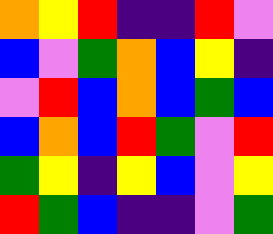[["orange", "yellow", "red", "indigo", "indigo", "red", "violet"], ["blue", "violet", "green", "orange", "blue", "yellow", "indigo"], ["violet", "red", "blue", "orange", "blue", "green", "blue"], ["blue", "orange", "blue", "red", "green", "violet", "red"], ["green", "yellow", "indigo", "yellow", "blue", "violet", "yellow"], ["red", "green", "blue", "indigo", "indigo", "violet", "green"]]